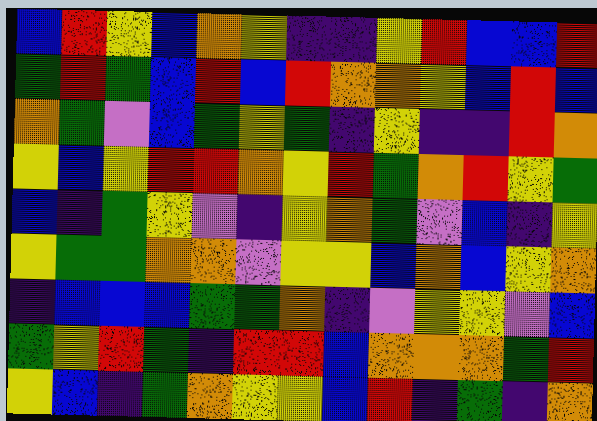[["blue", "red", "yellow", "blue", "orange", "yellow", "indigo", "indigo", "yellow", "red", "blue", "blue", "red"], ["green", "red", "green", "blue", "red", "blue", "red", "orange", "orange", "yellow", "blue", "red", "blue"], ["orange", "green", "violet", "blue", "green", "yellow", "green", "indigo", "yellow", "indigo", "indigo", "red", "orange"], ["yellow", "blue", "yellow", "red", "red", "orange", "yellow", "red", "green", "orange", "red", "yellow", "green"], ["blue", "indigo", "green", "yellow", "violet", "indigo", "yellow", "orange", "green", "violet", "blue", "indigo", "yellow"], ["yellow", "green", "green", "orange", "orange", "violet", "yellow", "yellow", "blue", "orange", "blue", "yellow", "orange"], ["indigo", "blue", "blue", "blue", "green", "green", "orange", "indigo", "violet", "yellow", "yellow", "violet", "blue"], ["green", "yellow", "red", "green", "indigo", "red", "red", "blue", "orange", "orange", "orange", "green", "red"], ["yellow", "blue", "indigo", "green", "orange", "yellow", "yellow", "blue", "red", "indigo", "green", "indigo", "orange"]]